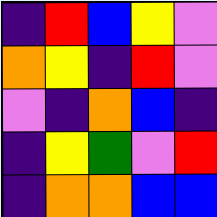[["indigo", "red", "blue", "yellow", "violet"], ["orange", "yellow", "indigo", "red", "violet"], ["violet", "indigo", "orange", "blue", "indigo"], ["indigo", "yellow", "green", "violet", "red"], ["indigo", "orange", "orange", "blue", "blue"]]